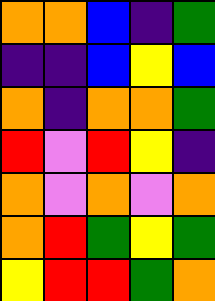[["orange", "orange", "blue", "indigo", "green"], ["indigo", "indigo", "blue", "yellow", "blue"], ["orange", "indigo", "orange", "orange", "green"], ["red", "violet", "red", "yellow", "indigo"], ["orange", "violet", "orange", "violet", "orange"], ["orange", "red", "green", "yellow", "green"], ["yellow", "red", "red", "green", "orange"]]